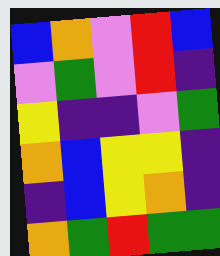[["blue", "orange", "violet", "red", "blue"], ["violet", "green", "violet", "red", "indigo"], ["yellow", "indigo", "indigo", "violet", "green"], ["orange", "blue", "yellow", "yellow", "indigo"], ["indigo", "blue", "yellow", "orange", "indigo"], ["orange", "green", "red", "green", "green"]]